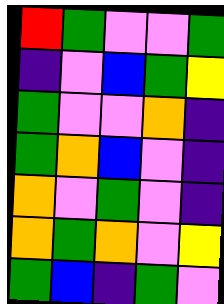[["red", "green", "violet", "violet", "green"], ["indigo", "violet", "blue", "green", "yellow"], ["green", "violet", "violet", "orange", "indigo"], ["green", "orange", "blue", "violet", "indigo"], ["orange", "violet", "green", "violet", "indigo"], ["orange", "green", "orange", "violet", "yellow"], ["green", "blue", "indigo", "green", "violet"]]